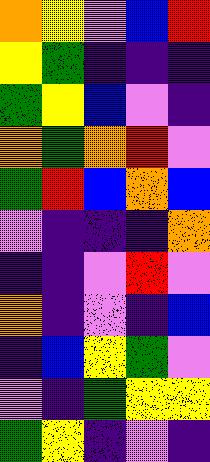[["orange", "yellow", "violet", "blue", "red"], ["yellow", "green", "indigo", "indigo", "indigo"], ["green", "yellow", "blue", "violet", "indigo"], ["orange", "green", "orange", "red", "violet"], ["green", "red", "blue", "orange", "blue"], ["violet", "indigo", "indigo", "indigo", "orange"], ["indigo", "indigo", "violet", "red", "violet"], ["orange", "indigo", "violet", "indigo", "blue"], ["indigo", "blue", "yellow", "green", "violet"], ["violet", "indigo", "green", "yellow", "yellow"], ["green", "yellow", "indigo", "violet", "indigo"]]